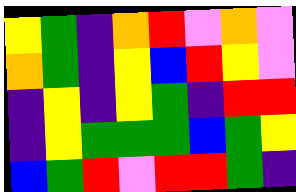[["yellow", "green", "indigo", "orange", "red", "violet", "orange", "violet"], ["orange", "green", "indigo", "yellow", "blue", "red", "yellow", "violet"], ["indigo", "yellow", "indigo", "yellow", "green", "indigo", "red", "red"], ["indigo", "yellow", "green", "green", "green", "blue", "green", "yellow"], ["blue", "green", "red", "violet", "red", "red", "green", "indigo"]]